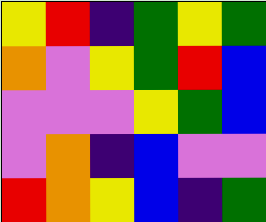[["yellow", "red", "indigo", "green", "yellow", "green"], ["orange", "violet", "yellow", "green", "red", "blue"], ["violet", "violet", "violet", "yellow", "green", "blue"], ["violet", "orange", "indigo", "blue", "violet", "violet"], ["red", "orange", "yellow", "blue", "indigo", "green"]]